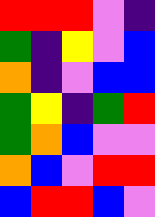[["red", "red", "red", "violet", "indigo"], ["green", "indigo", "yellow", "violet", "blue"], ["orange", "indigo", "violet", "blue", "blue"], ["green", "yellow", "indigo", "green", "red"], ["green", "orange", "blue", "violet", "violet"], ["orange", "blue", "violet", "red", "red"], ["blue", "red", "red", "blue", "violet"]]